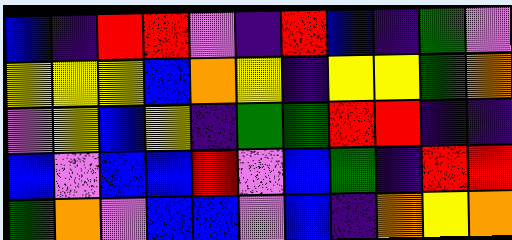[["blue", "indigo", "red", "red", "violet", "indigo", "red", "blue", "indigo", "green", "violet"], ["yellow", "yellow", "yellow", "blue", "orange", "yellow", "indigo", "yellow", "yellow", "green", "orange"], ["violet", "yellow", "blue", "yellow", "indigo", "green", "green", "red", "red", "indigo", "indigo"], ["blue", "violet", "blue", "blue", "red", "violet", "blue", "green", "indigo", "red", "red"], ["green", "orange", "violet", "blue", "blue", "violet", "blue", "indigo", "orange", "yellow", "orange"]]